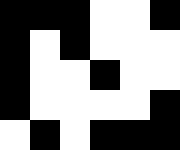[["black", "black", "black", "white", "white", "black"], ["black", "white", "black", "white", "white", "white"], ["black", "white", "white", "black", "white", "white"], ["black", "white", "white", "white", "white", "black"], ["white", "black", "white", "black", "black", "black"]]